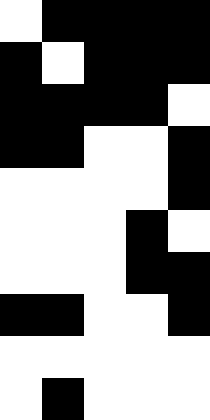[["white", "black", "black", "black", "black"], ["black", "white", "black", "black", "black"], ["black", "black", "black", "black", "white"], ["black", "black", "white", "white", "black"], ["white", "white", "white", "white", "black"], ["white", "white", "white", "black", "white"], ["white", "white", "white", "black", "black"], ["black", "black", "white", "white", "black"], ["white", "white", "white", "white", "white"], ["white", "black", "white", "white", "white"]]